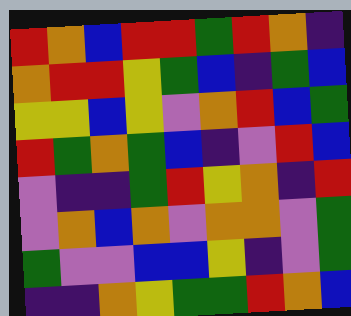[["red", "orange", "blue", "red", "red", "green", "red", "orange", "indigo"], ["orange", "red", "red", "yellow", "green", "blue", "indigo", "green", "blue"], ["yellow", "yellow", "blue", "yellow", "violet", "orange", "red", "blue", "green"], ["red", "green", "orange", "green", "blue", "indigo", "violet", "red", "blue"], ["violet", "indigo", "indigo", "green", "red", "yellow", "orange", "indigo", "red"], ["violet", "orange", "blue", "orange", "violet", "orange", "orange", "violet", "green"], ["green", "violet", "violet", "blue", "blue", "yellow", "indigo", "violet", "green"], ["indigo", "indigo", "orange", "yellow", "green", "green", "red", "orange", "blue"]]